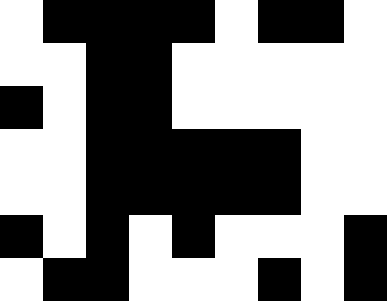[["white", "black", "black", "black", "black", "white", "black", "black", "white"], ["white", "white", "black", "black", "white", "white", "white", "white", "white"], ["black", "white", "black", "black", "white", "white", "white", "white", "white"], ["white", "white", "black", "black", "black", "black", "black", "white", "white"], ["white", "white", "black", "black", "black", "black", "black", "white", "white"], ["black", "white", "black", "white", "black", "white", "white", "white", "black"], ["white", "black", "black", "white", "white", "white", "black", "white", "black"]]